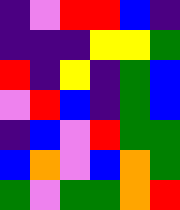[["indigo", "violet", "red", "red", "blue", "indigo"], ["indigo", "indigo", "indigo", "yellow", "yellow", "green"], ["red", "indigo", "yellow", "indigo", "green", "blue"], ["violet", "red", "blue", "indigo", "green", "blue"], ["indigo", "blue", "violet", "red", "green", "green"], ["blue", "orange", "violet", "blue", "orange", "green"], ["green", "violet", "green", "green", "orange", "red"]]